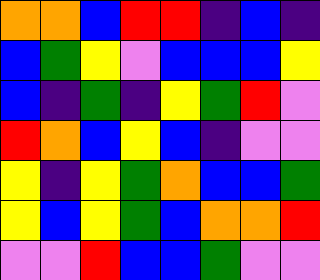[["orange", "orange", "blue", "red", "red", "indigo", "blue", "indigo"], ["blue", "green", "yellow", "violet", "blue", "blue", "blue", "yellow"], ["blue", "indigo", "green", "indigo", "yellow", "green", "red", "violet"], ["red", "orange", "blue", "yellow", "blue", "indigo", "violet", "violet"], ["yellow", "indigo", "yellow", "green", "orange", "blue", "blue", "green"], ["yellow", "blue", "yellow", "green", "blue", "orange", "orange", "red"], ["violet", "violet", "red", "blue", "blue", "green", "violet", "violet"]]